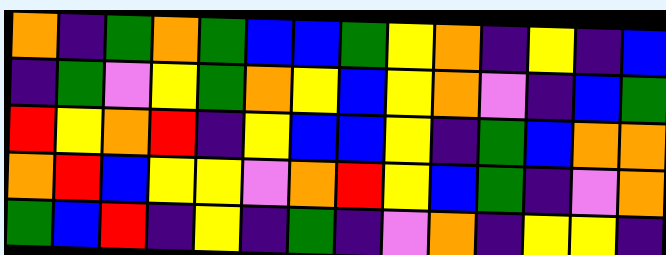[["orange", "indigo", "green", "orange", "green", "blue", "blue", "green", "yellow", "orange", "indigo", "yellow", "indigo", "blue"], ["indigo", "green", "violet", "yellow", "green", "orange", "yellow", "blue", "yellow", "orange", "violet", "indigo", "blue", "green"], ["red", "yellow", "orange", "red", "indigo", "yellow", "blue", "blue", "yellow", "indigo", "green", "blue", "orange", "orange"], ["orange", "red", "blue", "yellow", "yellow", "violet", "orange", "red", "yellow", "blue", "green", "indigo", "violet", "orange"], ["green", "blue", "red", "indigo", "yellow", "indigo", "green", "indigo", "violet", "orange", "indigo", "yellow", "yellow", "indigo"]]